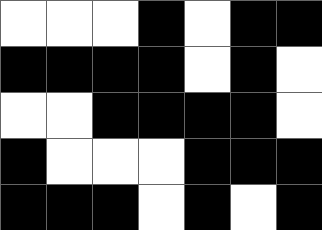[["white", "white", "white", "black", "white", "black", "black"], ["black", "black", "black", "black", "white", "black", "white"], ["white", "white", "black", "black", "black", "black", "white"], ["black", "white", "white", "white", "black", "black", "black"], ["black", "black", "black", "white", "black", "white", "black"]]